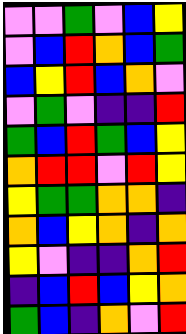[["violet", "violet", "green", "violet", "blue", "yellow"], ["violet", "blue", "red", "orange", "blue", "green"], ["blue", "yellow", "red", "blue", "orange", "violet"], ["violet", "green", "violet", "indigo", "indigo", "red"], ["green", "blue", "red", "green", "blue", "yellow"], ["orange", "red", "red", "violet", "red", "yellow"], ["yellow", "green", "green", "orange", "orange", "indigo"], ["orange", "blue", "yellow", "orange", "indigo", "orange"], ["yellow", "violet", "indigo", "indigo", "orange", "red"], ["indigo", "blue", "red", "blue", "yellow", "orange"], ["green", "blue", "indigo", "orange", "violet", "red"]]